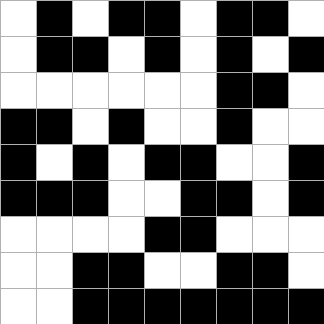[["white", "black", "white", "black", "black", "white", "black", "black", "white"], ["white", "black", "black", "white", "black", "white", "black", "white", "black"], ["white", "white", "white", "white", "white", "white", "black", "black", "white"], ["black", "black", "white", "black", "white", "white", "black", "white", "white"], ["black", "white", "black", "white", "black", "black", "white", "white", "black"], ["black", "black", "black", "white", "white", "black", "black", "white", "black"], ["white", "white", "white", "white", "black", "black", "white", "white", "white"], ["white", "white", "black", "black", "white", "white", "black", "black", "white"], ["white", "white", "black", "black", "black", "black", "black", "black", "black"]]